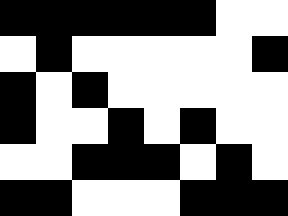[["black", "black", "black", "black", "black", "black", "white", "white"], ["white", "black", "white", "white", "white", "white", "white", "black"], ["black", "white", "black", "white", "white", "white", "white", "white"], ["black", "white", "white", "black", "white", "black", "white", "white"], ["white", "white", "black", "black", "black", "white", "black", "white"], ["black", "black", "white", "white", "white", "black", "black", "black"]]